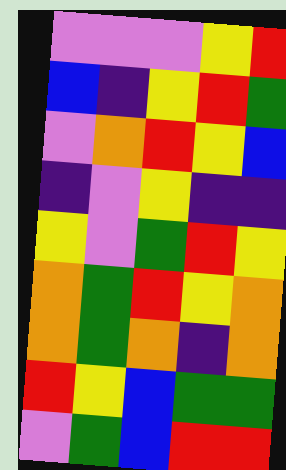[["violet", "violet", "violet", "yellow", "red"], ["blue", "indigo", "yellow", "red", "green"], ["violet", "orange", "red", "yellow", "blue"], ["indigo", "violet", "yellow", "indigo", "indigo"], ["yellow", "violet", "green", "red", "yellow"], ["orange", "green", "red", "yellow", "orange"], ["orange", "green", "orange", "indigo", "orange"], ["red", "yellow", "blue", "green", "green"], ["violet", "green", "blue", "red", "red"]]